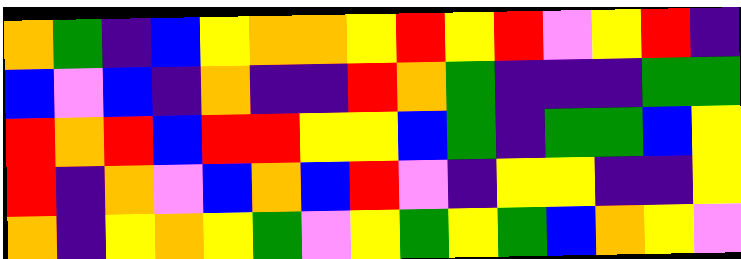[["orange", "green", "indigo", "blue", "yellow", "orange", "orange", "yellow", "red", "yellow", "red", "violet", "yellow", "red", "indigo"], ["blue", "violet", "blue", "indigo", "orange", "indigo", "indigo", "red", "orange", "green", "indigo", "indigo", "indigo", "green", "green"], ["red", "orange", "red", "blue", "red", "red", "yellow", "yellow", "blue", "green", "indigo", "green", "green", "blue", "yellow"], ["red", "indigo", "orange", "violet", "blue", "orange", "blue", "red", "violet", "indigo", "yellow", "yellow", "indigo", "indigo", "yellow"], ["orange", "indigo", "yellow", "orange", "yellow", "green", "violet", "yellow", "green", "yellow", "green", "blue", "orange", "yellow", "violet"]]